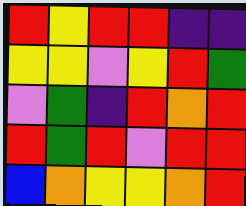[["red", "yellow", "red", "red", "indigo", "indigo"], ["yellow", "yellow", "violet", "yellow", "red", "green"], ["violet", "green", "indigo", "red", "orange", "red"], ["red", "green", "red", "violet", "red", "red"], ["blue", "orange", "yellow", "yellow", "orange", "red"]]